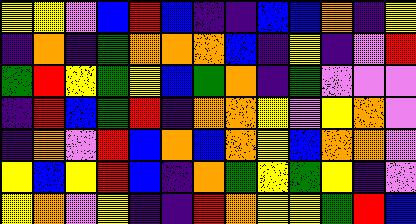[["yellow", "yellow", "violet", "blue", "red", "blue", "indigo", "indigo", "blue", "blue", "orange", "indigo", "yellow"], ["indigo", "orange", "indigo", "green", "orange", "orange", "orange", "blue", "indigo", "yellow", "indigo", "violet", "red"], ["green", "red", "yellow", "green", "yellow", "blue", "green", "orange", "indigo", "green", "violet", "violet", "violet"], ["indigo", "red", "blue", "green", "red", "indigo", "orange", "orange", "yellow", "violet", "yellow", "orange", "violet"], ["indigo", "orange", "violet", "red", "blue", "orange", "blue", "orange", "yellow", "blue", "orange", "orange", "violet"], ["yellow", "blue", "yellow", "red", "blue", "indigo", "orange", "green", "yellow", "green", "yellow", "indigo", "violet"], ["yellow", "orange", "violet", "yellow", "indigo", "indigo", "red", "orange", "yellow", "yellow", "green", "red", "blue"]]